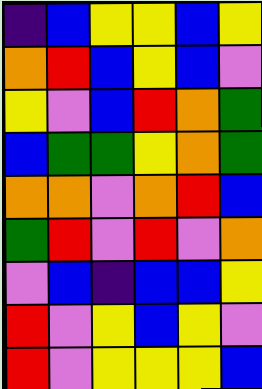[["indigo", "blue", "yellow", "yellow", "blue", "yellow"], ["orange", "red", "blue", "yellow", "blue", "violet"], ["yellow", "violet", "blue", "red", "orange", "green"], ["blue", "green", "green", "yellow", "orange", "green"], ["orange", "orange", "violet", "orange", "red", "blue"], ["green", "red", "violet", "red", "violet", "orange"], ["violet", "blue", "indigo", "blue", "blue", "yellow"], ["red", "violet", "yellow", "blue", "yellow", "violet"], ["red", "violet", "yellow", "yellow", "yellow", "blue"]]